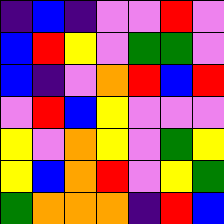[["indigo", "blue", "indigo", "violet", "violet", "red", "violet"], ["blue", "red", "yellow", "violet", "green", "green", "violet"], ["blue", "indigo", "violet", "orange", "red", "blue", "red"], ["violet", "red", "blue", "yellow", "violet", "violet", "violet"], ["yellow", "violet", "orange", "yellow", "violet", "green", "yellow"], ["yellow", "blue", "orange", "red", "violet", "yellow", "green"], ["green", "orange", "orange", "orange", "indigo", "red", "blue"]]